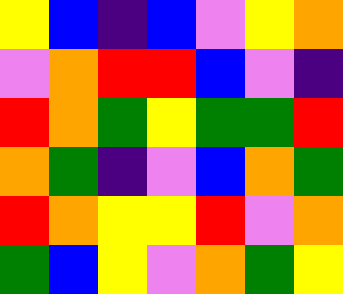[["yellow", "blue", "indigo", "blue", "violet", "yellow", "orange"], ["violet", "orange", "red", "red", "blue", "violet", "indigo"], ["red", "orange", "green", "yellow", "green", "green", "red"], ["orange", "green", "indigo", "violet", "blue", "orange", "green"], ["red", "orange", "yellow", "yellow", "red", "violet", "orange"], ["green", "blue", "yellow", "violet", "orange", "green", "yellow"]]